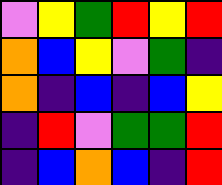[["violet", "yellow", "green", "red", "yellow", "red"], ["orange", "blue", "yellow", "violet", "green", "indigo"], ["orange", "indigo", "blue", "indigo", "blue", "yellow"], ["indigo", "red", "violet", "green", "green", "red"], ["indigo", "blue", "orange", "blue", "indigo", "red"]]